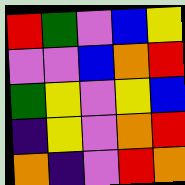[["red", "green", "violet", "blue", "yellow"], ["violet", "violet", "blue", "orange", "red"], ["green", "yellow", "violet", "yellow", "blue"], ["indigo", "yellow", "violet", "orange", "red"], ["orange", "indigo", "violet", "red", "orange"]]